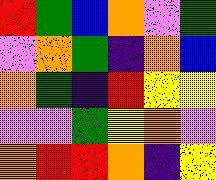[["red", "green", "blue", "orange", "violet", "green"], ["violet", "orange", "green", "indigo", "orange", "blue"], ["orange", "green", "indigo", "red", "yellow", "yellow"], ["violet", "violet", "green", "yellow", "orange", "violet"], ["orange", "red", "red", "orange", "indigo", "yellow"]]